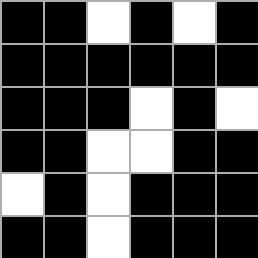[["black", "black", "white", "black", "white", "black"], ["black", "black", "black", "black", "black", "black"], ["black", "black", "black", "white", "black", "white"], ["black", "black", "white", "white", "black", "black"], ["white", "black", "white", "black", "black", "black"], ["black", "black", "white", "black", "black", "black"]]